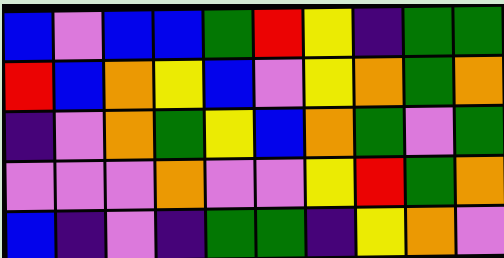[["blue", "violet", "blue", "blue", "green", "red", "yellow", "indigo", "green", "green"], ["red", "blue", "orange", "yellow", "blue", "violet", "yellow", "orange", "green", "orange"], ["indigo", "violet", "orange", "green", "yellow", "blue", "orange", "green", "violet", "green"], ["violet", "violet", "violet", "orange", "violet", "violet", "yellow", "red", "green", "orange"], ["blue", "indigo", "violet", "indigo", "green", "green", "indigo", "yellow", "orange", "violet"]]